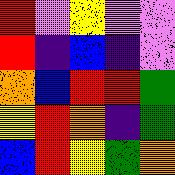[["red", "violet", "yellow", "violet", "violet"], ["red", "indigo", "blue", "indigo", "violet"], ["orange", "blue", "red", "red", "green"], ["yellow", "red", "orange", "indigo", "green"], ["blue", "red", "yellow", "green", "orange"]]